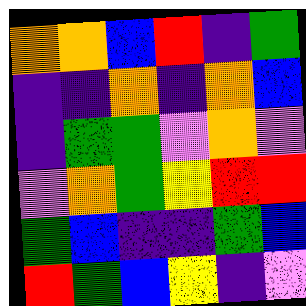[["orange", "orange", "blue", "red", "indigo", "green"], ["indigo", "indigo", "orange", "indigo", "orange", "blue"], ["indigo", "green", "green", "violet", "orange", "violet"], ["violet", "orange", "green", "yellow", "red", "red"], ["green", "blue", "indigo", "indigo", "green", "blue"], ["red", "green", "blue", "yellow", "indigo", "violet"]]